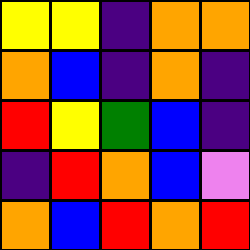[["yellow", "yellow", "indigo", "orange", "orange"], ["orange", "blue", "indigo", "orange", "indigo"], ["red", "yellow", "green", "blue", "indigo"], ["indigo", "red", "orange", "blue", "violet"], ["orange", "blue", "red", "orange", "red"]]